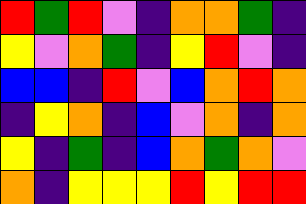[["red", "green", "red", "violet", "indigo", "orange", "orange", "green", "indigo"], ["yellow", "violet", "orange", "green", "indigo", "yellow", "red", "violet", "indigo"], ["blue", "blue", "indigo", "red", "violet", "blue", "orange", "red", "orange"], ["indigo", "yellow", "orange", "indigo", "blue", "violet", "orange", "indigo", "orange"], ["yellow", "indigo", "green", "indigo", "blue", "orange", "green", "orange", "violet"], ["orange", "indigo", "yellow", "yellow", "yellow", "red", "yellow", "red", "red"]]